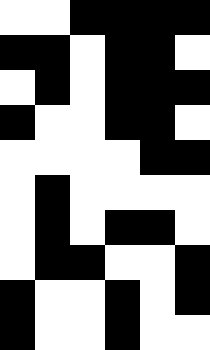[["white", "white", "black", "black", "black", "black"], ["black", "black", "white", "black", "black", "white"], ["white", "black", "white", "black", "black", "black"], ["black", "white", "white", "black", "black", "white"], ["white", "white", "white", "white", "black", "black"], ["white", "black", "white", "white", "white", "white"], ["white", "black", "white", "black", "black", "white"], ["white", "black", "black", "white", "white", "black"], ["black", "white", "white", "black", "white", "black"], ["black", "white", "white", "black", "white", "white"]]